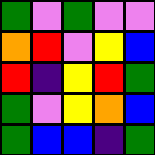[["green", "violet", "green", "violet", "violet"], ["orange", "red", "violet", "yellow", "blue"], ["red", "indigo", "yellow", "red", "green"], ["green", "violet", "yellow", "orange", "blue"], ["green", "blue", "blue", "indigo", "green"]]